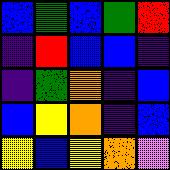[["blue", "green", "blue", "green", "red"], ["indigo", "red", "blue", "blue", "indigo"], ["indigo", "green", "orange", "indigo", "blue"], ["blue", "yellow", "orange", "indigo", "blue"], ["yellow", "blue", "yellow", "orange", "violet"]]